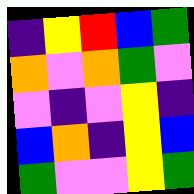[["indigo", "yellow", "red", "blue", "green"], ["orange", "violet", "orange", "green", "violet"], ["violet", "indigo", "violet", "yellow", "indigo"], ["blue", "orange", "indigo", "yellow", "blue"], ["green", "violet", "violet", "yellow", "green"]]